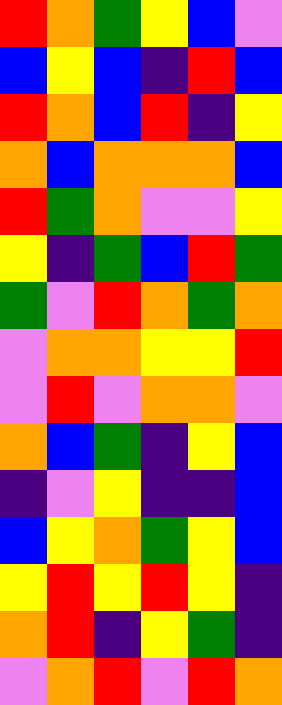[["red", "orange", "green", "yellow", "blue", "violet"], ["blue", "yellow", "blue", "indigo", "red", "blue"], ["red", "orange", "blue", "red", "indigo", "yellow"], ["orange", "blue", "orange", "orange", "orange", "blue"], ["red", "green", "orange", "violet", "violet", "yellow"], ["yellow", "indigo", "green", "blue", "red", "green"], ["green", "violet", "red", "orange", "green", "orange"], ["violet", "orange", "orange", "yellow", "yellow", "red"], ["violet", "red", "violet", "orange", "orange", "violet"], ["orange", "blue", "green", "indigo", "yellow", "blue"], ["indigo", "violet", "yellow", "indigo", "indigo", "blue"], ["blue", "yellow", "orange", "green", "yellow", "blue"], ["yellow", "red", "yellow", "red", "yellow", "indigo"], ["orange", "red", "indigo", "yellow", "green", "indigo"], ["violet", "orange", "red", "violet", "red", "orange"]]